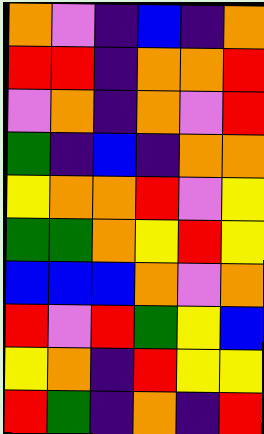[["orange", "violet", "indigo", "blue", "indigo", "orange"], ["red", "red", "indigo", "orange", "orange", "red"], ["violet", "orange", "indigo", "orange", "violet", "red"], ["green", "indigo", "blue", "indigo", "orange", "orange"], ["yellow", "orange", "orange", "red", "violet", "yellow"], ["green", "green", "orange", "yellow", "red", "yellow"], ["blue", "blue", "blue", "orange", "violet", "orange"], ["red", "violet", "red", "green", "yellow", "blue"], ["yellow", "orange", "indigo", "red", "yellow", "yellow"], ["red", "green", "indigo", "orange", "indigo", "red"]]